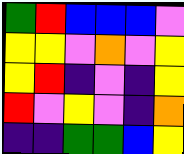[["green", "red", "blue", "blue", "blue", "violet"], ["yellow", "yellow", "violet", "orange", "violet", "yellow"], ["yellow", "red", "indigo", "violet", "indigo", "yellow"], ["red", "violet", "yellow", "violet", "indigo", "orange"], ["indigo", "indigo", "green", "green", "blue", "yellow"]]